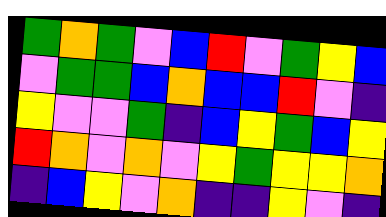[["green", "orange", "green", "violet", "blue", "red", "violet", "green", "yellow", "blue"], ["violet", "green", "green", "blue", "orange", "blue", "blue", "red", "violet", "indigo"], ["yellow", "violet", "violet", "green", "indigo", "blue", "yellow", "green", "blue", "yellow"], ["red", "orange", "violet", "orange", "violet", "yellow", "green", "yellow", "yellow", "orange"], ["indigo", "blue", "yellow", "violet", "orange", "indigo", "indigo", "yellow", "violet", "indigo"]]